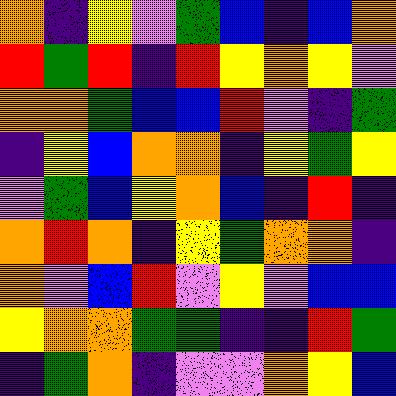[["orange", "indigo", "yellow", "violet", "green", "blue", "indigo", "blue", "orange"], ["red", "green", "red", "indigo", "red", "yellow", "orange", "yellow", "violet"], ["orange", "orange", "green", "blue", "blue", "red", "violet", "indigo", "green"], ["indigo", "yellow", "blue", "orange", "orange", "indigo", "yellow", "green", "yellow"], ["violet", "green", "blue", "yellow", "orange", "blue", "indigo", "red", "indigo"], ["orange", "red", "orange", "indigo", "yellow", "green", "orange", "orange", "indigo"], ["orange", "violet", "blue", "red", "violet", "yellow", "violet", "blue", "blue"], ["yellow", "orange", "orange", "green", "green", "indigo", "indigo", "red", "green"], ["indigo", "green", "orange", "indigo", "violet", "violet", "orange", "yellow", "blue"]]